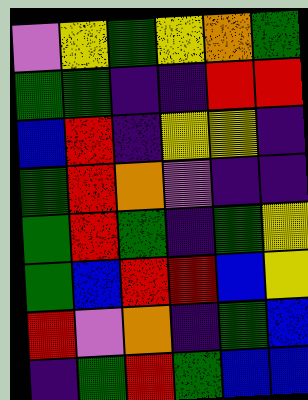[["violet", "yellow", "green", "yellow", "orange", "green"], ["green", "green", "indigo", "indigo", "red", "red"], ["blue", "red", "indigo", "yellow", "yellow", "indigo"], ["green", "red", "orange", "violet", "indigo", "indigo"], ["green", "red", "green", "indigo", "green", "yellow"], ["green", "blue", "red", "red", "blue", "yellow"], ["red", "violet", "orange", "indigo", "green", "blue"], ["indigo", "green", "red", "green", "blue", "blue"]]